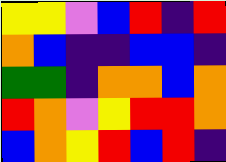[["yellow", "yellow", "violet", "blue", "red", "indigo", "red"], ["orange", "blue", "indigo", "indigo", "blue", "blue", "indigo"], ["green", "green", "indigo", "orange", "orange", "blue", "orange"], ["red", "orange", "violet", "yellow", "red", "red", "orange"], ["blue", "orange", "yellow", "red", "blue", "red", "indigo"]]